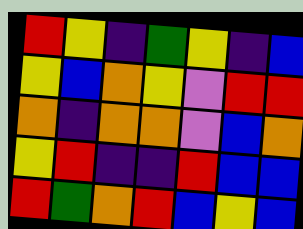[["red", "yellow", "indigo", "green", "yellow", "indigo", "blue"], ["yellow", "blue", "orange", "yellow", "violet", "red", "red"], ["orange", "indigo", "orange", "orange", "violet", "blue", "orange"], ["yellow", "red", "indigo", "indigo", "red", "blue", "blue"], ["red", "green", "orange", "red", "blue", "yellow", "blue"]]